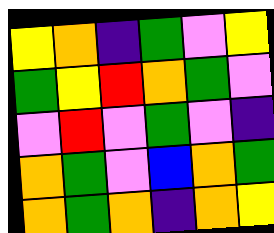[["yellow", "orange", "indigo", "green", "violet", "yellow"], ["green", "yellow", "red", "orange", "green", "violet"], ["violet", "red", "violet", "green", "violet", "indigo"], ["orange", "green", "violet", "blue", "orange", "green"], ["orange", "green", "orange", "indigo", "orange", "yellow"]]